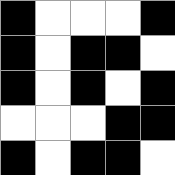[["black", "white", "white", "white", "black"], ["black", "white", "black", "black", "white"], ["black", "white", "black", "white", "black"], ["white", "white", "white", "black", "black"], ["black", "white", "black", "black", "white"]]